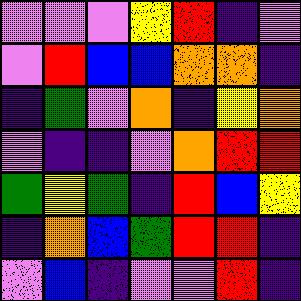[["violet", "violet", "violet", "yellow", "red", "indigo", "violet"], ["violet", "red", "blue", "blue", "orange", "orange", "indigo"], ["indigo", "green", "violet", "orange", "indigo", "yellow", "orange"], ["violet", "indigo", "indigo", "violet", "orange", "red", "red"], ["green", "yellow", "green", "indigo", "red", "blue", "yellow"], ["indigo", "orange", "blue", "green", "red", "red", "indigo"], ["violet", "blue", "indigo", "violet", "violet", "red", "indigo"]]